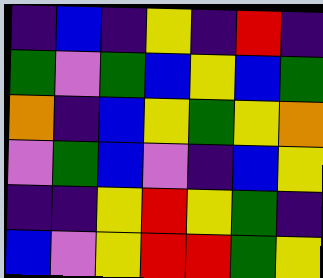[["indigo", "blue", "indigo", "yellow", "indigo", "red", "indigo"], ["green", "violet", "green", "blue", "yellow", "blue", "green"], ["orange", "indigo", "blue", "yellow", "green", "yellow", "orange"], ["violet", "green", "blue", "violet", "indigo", "blue", "yellow"], ["indigo", "indigo", "yellow", "red", "yellow", "green", "indigo"], ["blue", "violet", "yellow", "red", "red", "green", "yellow"]]